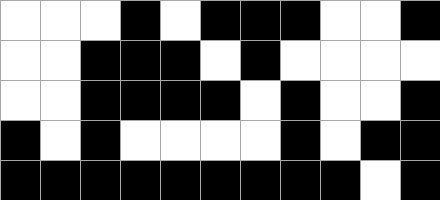[["white", "white", "white", "black", "white", "black", "black", "black", "white", "white", "black"], ["white", "white", "black", "black", "black", "white", "black", "white", "white", "white", "white"], ["white", "white", "black", "black", "black", "black", "white", "black", "white", "white", "black"], ["black", "white", "black", "white", "white", "white", "white", "black", "white", "black", "black"], ["black", "black", "black", "black", "black", "black", "black", "black", "black", "white", "black"]]